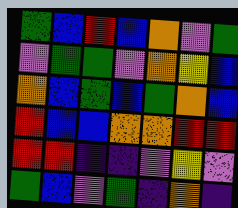[["green", "blue", "red", "blue", "orange", "violet", "green"], ["violet", "green", "green", "violet", "orange", "yellow", "blue"], ["orange", "blue", "green", "blue", "green", "orange", "blue"], ["red", "blue", "blue", "orange", "orange", "red", "red"], ["red", "red", "indigo", "indigo", "violet", "yellow", "violet"], ["green", "blue", "violet", "green", "indigo", "orange", "indigo"]]